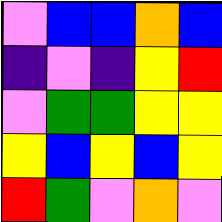[["violet", "blue", "blue", "orange", "blue"], ["indigo", "violet", "indigo", "yellow", "red"], ["violet", "green", "green", "yellow", "yellow"], ["yellow", "blue", "yellow", "blue", "yellow"], ["red", "green", "violet", "orange", "violet"]]